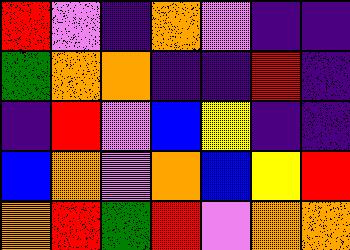[["red", "violet", "indigo", "orange", "violet", "indigo", "indigo"], ["green", "orange", "orange", "indigo", "indigo", "red", "indigo"], ["indigo", "red", "violet", "blue", "yellow", "indigo", "indigo"], ["blue", "orange", "violet", "orange", "blue", "yellow", "red"], ["orange", "red", "green", "red", "violet", "orange", "orange"]]